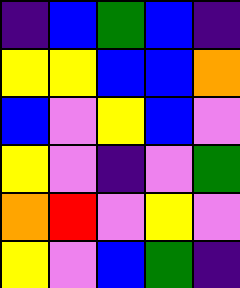[["indigo", "blue", "green", "blue", "indigo"], ["yellow", "yellow", "blue", "blue", "orange"], ["blue", "violet", "yellow", "blue", "violet"], ["yellow", "violet", "indigo", "violet", "green"], ["orange", "red", "violet", "yellow", "violet"], ["yellow", "violet", "blue", "green", "indigo"]]